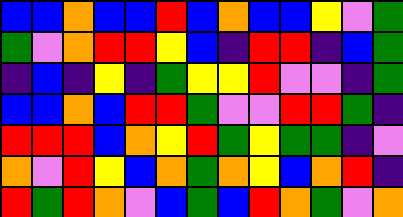[["blue", "blue", "orange", "blue", "blue", "red", "blue", "orange", "blue", "blue", "yellow", "violet", "green"], ["green", "violet", "orange", "red", "red", "yellow", "blue", "indigo", "red", "red", "indigo", "blue", "green"], ["indigo", "blue", "indigo", "yellow", "indigo", "green", "yellow", "yellow", "red", "violet", "violet", "indigo", "green"], ["blue", "blue", "orange", "blue", "red", "red", "green", "violet", "violet", "red", "red", "green", "indigo"], ["red", "red", "red", "blue", "orange", "yellow", "red", "green", "yellow", "green", "green", "indigo", "violet"], ["orange", "violet", "red", "yellow", "blue", "orange", "green", "orange", "yellow", "blue", "orange", "red", "indigo"], ["red", "green", "red", "orange", "violet", "blue", "green", "blue", "red", "orange", "green", "violet", "orange"]]